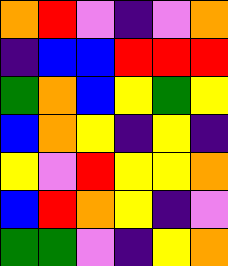[["orange", "red", "violet", "indigo", "violet", "orange"], ["indigo", "blue", "blue", "red", "red", "red"], ["green", "orange", "blue", "yellow", "green", "yellow"], ["blue", "orange", "yellow", "indigo", "yellow", "indigo"], ["yellow", "violet", "red", "yellow", "yellow", "orange"], ["blue", "red", "orange", "yellow", "indigo", "violet"], ["green", "green", "violet", "indigo", "yellow", "orange"]]